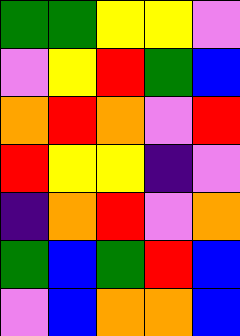[["green", "green", "yellow", "yellow", "violet"], ["violet", "yellow", "red", "green", "blue"], ["orange", "red", "orange", "violet", "red"], ["red", "yellow", "yellow", "indigo", "violet"], ["indigo", "orange", "red", "violet", "orange"], ["green", "blue", "green", "red", "blue"], ["violet", "blue", "orange", "orange", "blue"]]